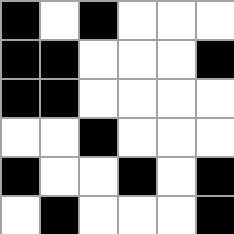[["black", "white", "black", "white", "white", "white"], ["black", "black", "white", "white", "white", "black"], ["black", "black", "white", "white", "white", "white"], ["white", "white", "black", "white", "white", "white"], ["black", "white", "white", "black", "white", "black"], ["white", "black", "white", "white", "white", "black"]]